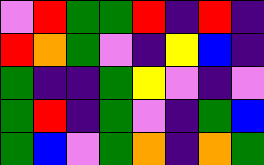[["violet", "red", "green", "green", "red", "indigo", "red", "indigo"], ["red", "orange", "green", "violet", "indigo", "yellow", "blue", "indigo"], ["green", "indigo", "indigo", "green", "yellow", "violet", "indigo", "violet"], ["green", "red", "indigo", "green", "violet", "indigo", "green", "blue"], ["green", "blue", "violet", "green", "orange", "indigo", "orange", "green"]]